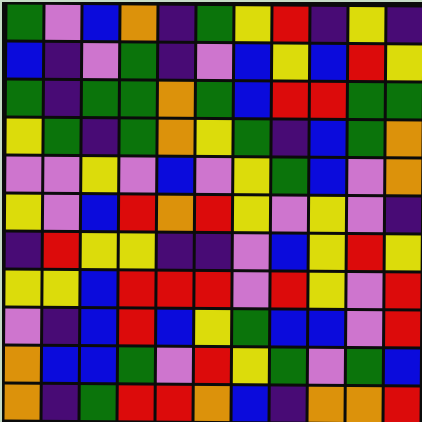[["green", "violet", "blue", "orange", "indigo", "green", "yellow", "red", "indigo", "yellow", "indigo"], ["blue", "indigo", "violet", "green", "indigo", "violet", "blue", "yellow", "blue", "red", "yellow"], ["green", "indigo", "green", "green", "orange", "green", "blue", "red", "red", "green", "green"], ["yellow", "green", "indigo", "green", "orange", "yellow", "green", "indigo", "blue", "green", "orange"], ["violet", "violet", "yellow", "violet", "blue", "violet", "yellow", "green", "blue", "violet", "orange"], ["yellow", "violet", "blue", "red", "orange", "red", "yellow", "violet", "yellow", "violet", "indigo"], ["indigo", "red", "yellow", "yellow", "indigo", "indigo", "violet", "blue", "yellow", "red", "yellow"], ["yellow", "yellow", "blue", "red", "red", "red", "violet", "red", "yellow", "violet", "red"], ["violet", "indigo", "blue", "red", "blue", "yellow", "green", "blue", "blue", "violet", "red"], ["orange", "blue", "blue", "green", "violet", "red", "yellow", "green", "violet", "green", "blue"], ["orange", "indigo", "green", "red", "red", "orange", "blue", "indigo", "orange", "orange", "red"]]